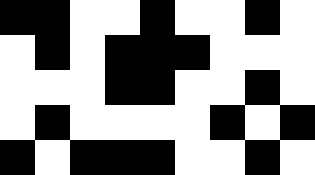[["black", "black", "white", "white", "black", "white", "white", "black", "white"], ["white", "black", "white", "black", "black", "black", "white", "white", "white"], ["white", "white", "white", "black", "black", "white", "white", "black", "white"], ["white", "black", "white", "white", "white", "white", "black", "white", "black"], ["black", "white", "black", "black", "black", "white", "white", "black", "white"]]